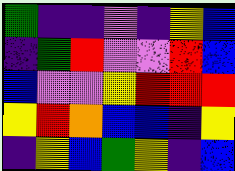[["green", "indigo", "indigo", "violet", "indigo", "yellow", "blue"], ["indigo", "green", "red", "violet", "violet", "red", "blue"], ["blue", "violet", "violet", "yellow", "red", "red", "red"], ["yellow", "red", "orange", "blue", "blue", "indigo", "yellow"], ["indigo", "yellow", "blue", "green", "yellow", "indigo", "blue"]]